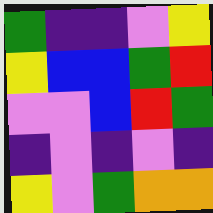[["green", "indigo", "indigo", "violet", "yellow"], ["yellow", "blue", "blue", "green", "red"], ["violet", "violet", "blue", "red", "green"], ["indigo", "violet", "indigo", "violet", "indigo"], ["yellow", "violet", "green", "orange", "orange"]]